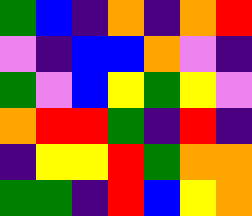[["green", "blue", "indigo", "orange", "indigo", "orange", "red"], ["violet", "indigo", "blue", "blue", "orange", "violet", "indigo"], ["green", "violet", "blue", "yellow", "green", "yellow", "violet"], ["orange", "red", "red", "green", "indigo", "red", "indigo"], ["indigo", "yellow", "yellow", "red", "green", "orange", "orange"], ["green", "green", "indigo", "red", "blue", "yellow", "orange"]]